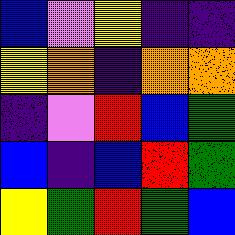[["blue", "violet", "yellow", "indigo", "indigo"], ["yellow", "orange", "indigo", "orange", "orange"], ["indigo", "violet", "red", "blue", "green"], ["blue", "indigo", "blue", "red", "green"], ["yellow", "green", "red", "green", "blue"]]